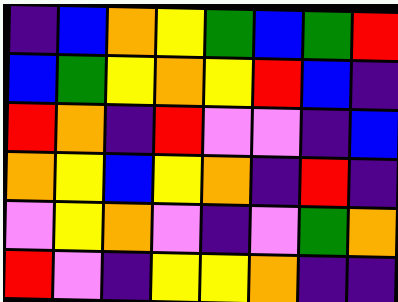[["indigo", "blue", "orange", "yellow", "green", "blue", "green", "red"], ["blue", "green", "yellow", "orange", "yellow", "red", "blue", "indigo"], ["red", "orange", "indigo", "red", "violet", "violet", "indigo", "blue"], ["orange", "yellow", "blue", "yellow", "orange", "indigo", "red", "indigo"], ["violet", "yellow", "orange", "violet", "indigo", "violet", "green", "orange"], ["red", "violet", "indigo", "yellow", "yellow", "orange", "indigo", "indigo"]]